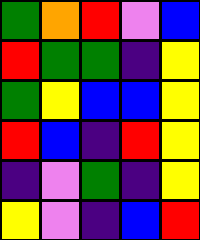[["green", "orange", "red", "violet", "blue"], ["red", "green", "green", "indigo", "yellow"], ["green", "yellow", "blue", "blue", "yellow"], ["red", "blue", "indigo", "red", "yellow"], ["indigo", "violet", "green", "indigo", "yellow"], ["yellow", "violet", "indigo", "blue", "red"]]